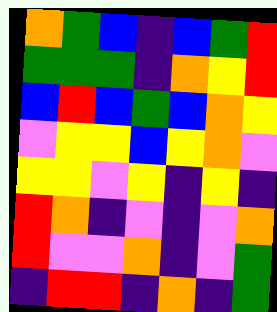[["orange", "green", "blue", "indigo", "blue", "green", "red"], ["green", "green", "green", "indigo", "orange", "yellow", "red"], ["blue", "red", "blue", "green", "blue", "orange", "yellow"], ["violet", "yellow", "yellow", "blue", "yellow", "orange", "violet"], ["yellow", "yellow", "violet", "yellow", "indigo", "yellow", "indigo"], ["red", "orange", "indigo", "violet", "indigo", "violet", "orange"], ["red", "violet", "violet", "orange", "indigo", "violet", "green"], ["indigo", "red", "red", "indigo", "orange", "indigo", "green"]]